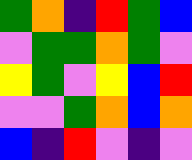[["green", "orange", "indigo", "red", "green", "blue"], ["violet", "green", "green", "orange", "green", "violet"], ["yellow", "green", "violet", "yellow", "blue", "red"], ["violet", "violet", "green", "orange", "blue", "orange"], ["blue", "indigo", "red", "violet", "indigo", "violet"]]